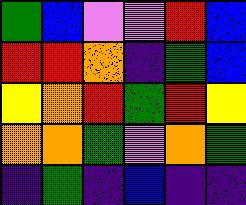[["green", "blue", "violet", "violet", "red", "blue"], ["red", "red", "orange", "indigo", "green", "blue"], ["yellow", "orange", "red", "green", "red", "yellow"], ["orange", "orange", "green", "violet", "orange", "green"], ["indigo", "green", "indigo", "blue", "indigo", "indigo"]]